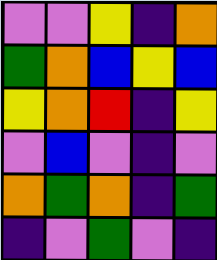[["violet", "violet", "yellow", "indigo", "orange"], ["green", "orange", "blue", "yellow", "blue"], ["yellow", "orange", "red", "indigo", "yellow"], ["violet", "blue", "violet", "indigo", "violet"], ["orange", "green", "orange", "indigo", "green"], ["indigo", "violet", "green", "violet", "indigo"]]